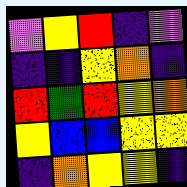[["violet", "yellow", "red", "indigo", "violet"], ["indigo", "indigo", "yellow", "orange", "indigo"], ["red", "green", "red", "yellow", "orange"], ["yellow", "blue", "blue", "yellow", "yellow"], ["indigo", "orange", "yellow", "yellow", "indigo"]]